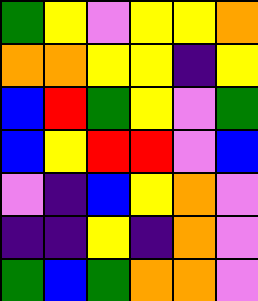[["green", "yellow", "violet", "yellow", "yellow", "orange"], ["orange", "orange", "yellow", "yellow", "indigo", "yellow"], ["blue", "red", "green", "yellow", "violet", "green"], ["blue", "yellow", "red", "red", "violet", "blue"], ["violet", "indigo", "blue", "yellow", "orange", "violet"], ["indigo", "indigo", "yellow", "indigo", "orange", "violet"], ["green", "blue", "green", "orange", "orange", "violet"]]